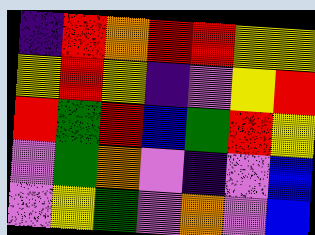[["indigo", "red", "orange", "red", "red", "yellow", "yellow"], ["yellow", "red", "yellow", "indigo", "violet", "yellow", "red"], ["red", "green", "red", "blue", "green", "red", "yellow"], ["violet", "green", "orange", "violet", "indigo", "violet", "blue"], ["violet", "yellow", "green", "violet", "orange", "violet", "blue"]]